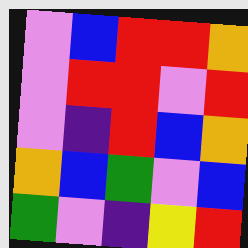[["violet", "blue", "red", "red", "orange"], ["violet", "red", "red", "violet", "red"], ["violet", "indigo", "red", "blue", "orange"], ["orange", "blue", "green", "violet", "blue"], ["green", "violet", "indigo", "yellow", "red"]]